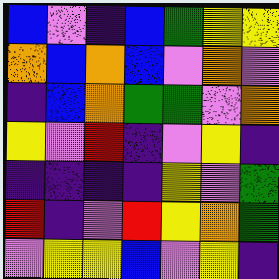[["blue", "violet", "indigo", "blue", "green", "yellow", "yellow"], ["orange", "blue", "orange", "blue", "violet", "orange", "violet"], ["indigo", "blue", "orange", "green", "green", "violet", "orange"], ["yellow", "violet", "red", "indigo", "violet", "yellow", "indigo"], ["indigo", "indigo", "indigo", "indigo", "yellow", "violet", "green"], ["red", "indigo", "violet", "red", "yellow", "orange", "green"], ["violet", "yellow", "yellow", "blue", "violet", "yellow", "indigo"]]